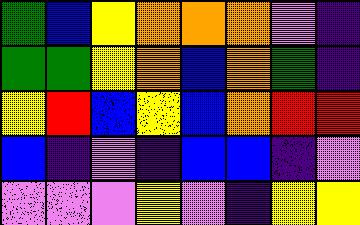[["green", "blue", "yellow", "orange", "orange", "orange", "violet", "indigo"], ["green", "green", "yellow", "orange", "blue", "orange", "green", "indigo"], ["yellow", "red", "blue", "yellow", "blue", "orange", "red", "red"], ["blue", "indigo", "violet", "indigo", "blue", "blue", "indigo", "violet"], ["violet", "violet", "violet", "yellow", "violet", "indigo", "yellow", "yellow"]]